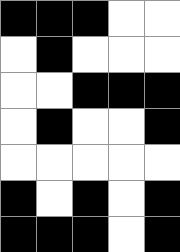[["black", "black", "black", "white", "white"], ["white", "black", "white", "white", "white"], ["white", "white", "black", "black", "black"], ["white", "black", "white", "white", "black"], ["white", "white", "white", "white", "white"], ["black", "white", "black", "white", "black"], ["black", "black", "black", "white", "black"]]